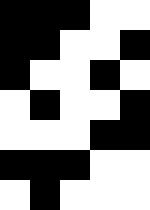[["black", "black", "black", "white", "white"], ["black", "black", "white", "white", "black"], ["black", "white", "white", "black", "white"], ["white", "black", "white", "white", "black"], ["white", "white", "white", "black", "black"], ["black", "black", "black", "white", "white"], ["white", "black", "white", "white", "white"]]